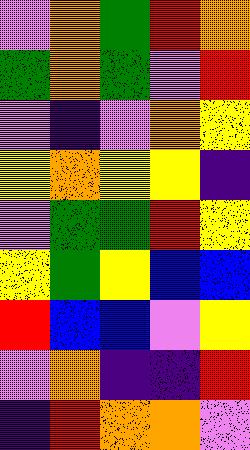[["violet", "orange", "green", "red", "orange"], ["green", "orange", "green", "violet", "red"], ["violet", "indigo", "violet", "orange", "yellow"], ["yellow", "orange", "yellow", "yellow", "indigo"], ["violet", "green", "green", "red", "yellow"], ["yellow", "green", "yellow", "blue", "blue"], ["red", "blue", "blue", "violet", "yellow"], ["violet", "orange", "indigo", "indigo", "red"], ["indigo", "red", "orange", "orange", "violet"]]